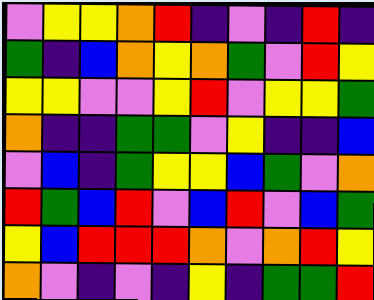[["violet", "yellow", "yellow", "orange", "red", "indigo", "violet", "indigo", "red", "indigo"], ["green", "indigo", "blue", "orange", "yellow", "orange", "green", "violet", "red", "yellow"], ["yellow", "yellow", "violet", "violet", "yellow", "red", "violet", "yellow", "yellow", "green"], ["orange", "indigo", "indigo", "green", "green", "violet", "yellow", "indigo", "indigo", "blue"], ["violet", "blue", "indigo", "green", "yellow", "yellow", "blue", "green", "violet", "orange"], ["red", "green", "blue", "red", "violet", "blue", "red", "violet", "blue", "green"], ["yellow", "blue", "red", "red", "red", "orange", "violet", "orange", "red", "yellow"], ["orange", "violet", "indigo", "violet", "indigo", "yellow", "indigo", "green", "green", "red"]]